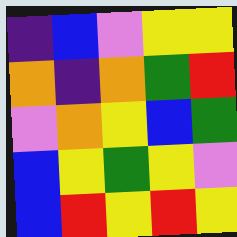[["indigo", "blue", "violet", "yellow", "yellow"], ["orange", "indigo", "orange", "green", "red"], ["violet", "orange", "yellow", "blue", "green"], ["blue", "yellow", "green", "yellow", "violet"], ["blue", "red", "yellow", "red", "yellow"]]